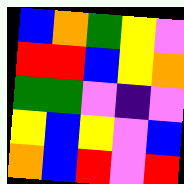[["blue", "orange", "green", "yellow", "violet"], ["red", "red", "blue", "yellow", "orange"], ["green", "green", "violet", "indigo", "violet"], ["yellow", "blue", "yellow", "violet", "blue"], ["orange", "blue", "red", "violet", "red"]]